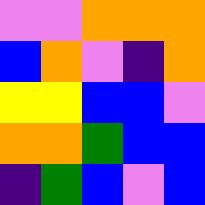[["violet", "violet", "orange", "orange", "orange"], ["blue", "orange", "violet", "indigo", "orange"], ["yellow", "yellow", "blue", "blue", "violet"], ["orange", "orange", "green", "blue", "blue"], ["indigo", "green", "blue", "violet", "blue"]]